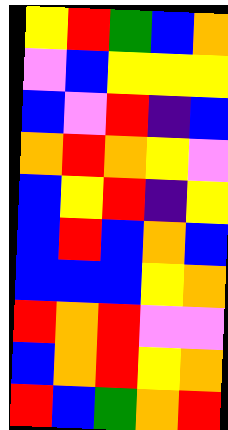[["yellow", "red", "green", "blue", "orange"], ["violet", "blue", "yellow", "yellow", "yellow"], ["blue", "violet", "red", "indigo", "blue"], ["orange", "red", "orange", "yellow", "violet"], ["blue", "yellow", "red", "indigo", "yellow"], ["blue", "red", "blue", "orange", "blue"], ["blue", "blue", "blue", "yellow", "orange"], ["red", "orange", "red", "violet", "violet"], ["blue", "orange", "red", "yellow", "orange"], ["red", "blue", "green", "orange", "red"]]